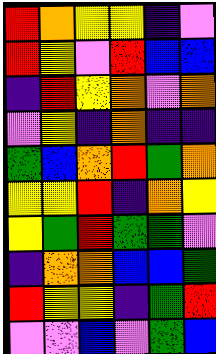[["red", "orange", "yellow", "yellow", "indigo", "violet"], ["red", "yellow", "violet", "red", "blue", "blue"], ["indigo", "red", "yellow", "orange", "violet", "orange"], ["violet", "yellow", "indigo", "orange", "indigo", "indigo"], ["green", "blue", "orange", "red", "green", "orange"], ["yellow", "yellow", "red", "indigo", "orange", "yellow"], ["yellow", "green", "red", "green", "green", "violet"], ["indigo", "orange", "orange", "blue", "blue", "green"], ["red", "yellow", "yellow", "indigo", "green", "red"], ["violet", "violet", "blue", "violet", "green", "blue"]]